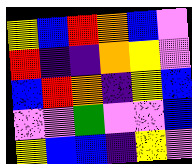[["yellow", "blue", "red", "orange", "blue", "violet"], ["red", "indigo", "indigo", "orange", "yellow", "violet"], ["blue", "red", "orange", "indigo", "yellow", "blue"], ["violet", "violet", "green", "violet", "violet", "blue"], ["yellow", "blue", "blue", "indigo", "yellow", "violet"]]